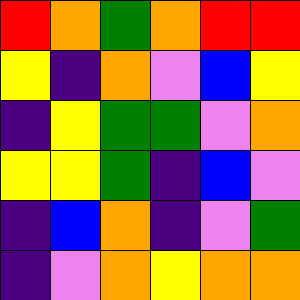[["red", "orange", "green", "orange", "red", "red"], ["yellow", "indigo", "orange", "violet", "blue", "yellow"], ["indigo", "yellow", "green", "green", "violet", "orange"], ["yellow", "yellow", "green", "indigo", "blue", "violet"], ["indigo", "blue", "orange", "indigo", "violet", "green"], ["indigo", "violet", "orange", "yellow", "orange", "orange"]]